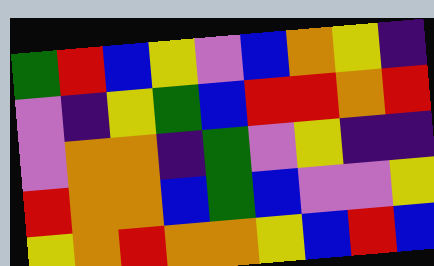[["green", "red", "blue", "yellow", "violet", "blue", "orange", "yellow", "indigo"], ["violet", "indigo", "yellow", "green", "blue", "red", "red", "orange", "red"], ["violet", "orange", "orange", "indigo", "green", "violet", "yellow", "indigo", "indigo"], ["red", "orange", "orange", "blue", "green", "blue", "violet", "violet", "yellow"], ["yellow", "orange", "red", "orange", "orange", "yellow", "blue", "red", "blue"]]